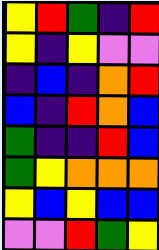[["yellow", "red", "green", "indigo", "red"], ["yellow", "indigo", "yellow", "violet", "violet"], ["indigo", "blue", "indigo", "orange", "red"], ["blue", "indigo", "red", "orange", "blue"], ["green", "indigo", "indigo", "red", "blue"], ["green", "yellow", "orange", "orange", "orange"], ["yellow", "blue", "yellow", "blue", "blue"], ["violet", "violet", "red", "green", "yellow"]]